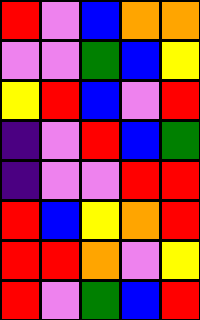[["red", "violet", "blue", "orange", "orange"], ["violet", "violet", "green", "blue", "yellow"], ["yellow", "red", "blue", "violet", "red"], ["indigo", "violet", "red", "blue", "green"], ["indigo", "violet", "violet", "red", "red"], ["red", "blue", "yellow", "orange", "red"], ["red", "red", "orange", "violet", "yellow"], ["red", "violet", "green", "blue", "red"]]